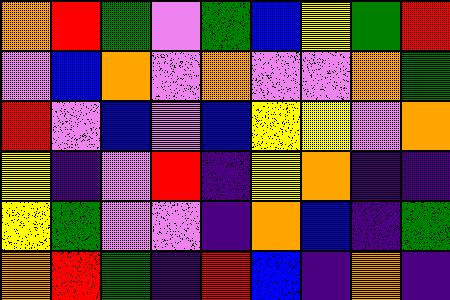[["orange", "red", "green", "violet", "green", "blue", "yellow", "green", "red"], ["violet", "blue", "orange", "violet", "orange", "violet", "violet", "orange", "green"], ["red", "violet", "blue", "violet", "blue", "yellow", "yellow", "violet", "orange"], ["yellow", "indigo", "violet", "red", "indigo", "yellow", "orange", "indigo", "indigo"], ["yellow", "green", "violet", "violet", "indigo", "orange", "blue", "indigo", "green"], ["orange", "red", "green", "indigo", "red", "blue", "indigo", "orange", "indigo"]]